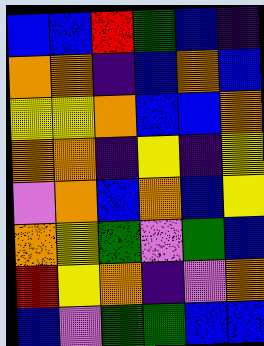[["blue", "blue", "red", "green", "blue", "indigo"], ["orange", "orange", "indigo", "blue", "orange", "blue"], ["yellow", "yellow", "orange", "blue", "blue", "orange"], ["orange", "orange", "indigo", "yellow", "indigo", "yellow"], ["violet", "orange", "blue", "orange", "blue", "yellow"], ["orange", "yellow", "green", "violet", "green", "blue"], ["red", "yellow", "orange", "indigo", "violet", "orange"], ["blue", "violet", "green", "green", "blue", "blue"]]